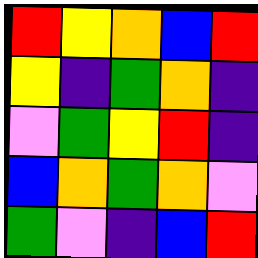[["red", "yellow", "orange", "blue", "red"], ["yellow", "indigo", "green", "orange", "indigo"], ["violet", "green", "yellow", "red", "indigo"], ["blue", "orange", "green", "orange", "violet"], ["green", "violet", "indigo", "blue", "red"]]